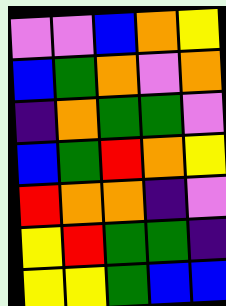[["violet", "violet", "blue", "orange", "yellow"], ["blue", "green", "orange", "violet", "orange"], ["indigo", "orange", "green", "green", "violet"], ["blue", "green", "red", "orange", "yellow"], ["red", "orange", "orange", "indigo", "violet"], ["yellow", "red", "green", "green", "indigo"], ["yellow", "yellow", "green", "blue", "blue"]]